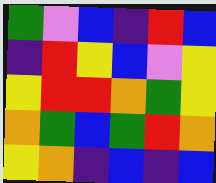[["green", "violet", "blue", "indigo", "red", "blue"], ["indigo", "red", "yellow", "blue", "violet", "yellow"], ["yellow", "red", "red", "orange", "green", "yellow"], ["orange", "green", "blue", "green", "red", "orange"], ["yellow", "orange", "indigo", "blue", "indigo", "blue"]]